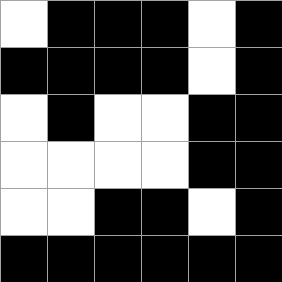[["white", "black", "black", "black", "white", "black"], ["black", "black", "black", "black", "white", "black"], ["white", "black", "white", "white", "black", "black"], ["white", "white", "white", "white", "black", "black"], ["white", "white", "black", "black", "white", "black"], ["black", "black", "black", "black", "black", "black"]]